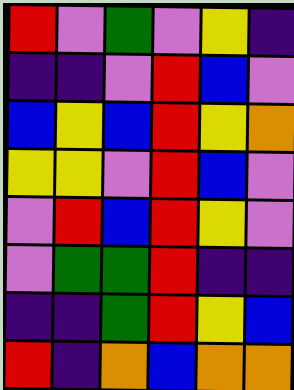[["red", "violet", "green", "violet", "yellow", "indigo"], ["indigo", "indigo", "violet", "red", "blue", "violet"], ["blue", "yellow", "blue", "red", "yellow", "orange"], ["yellow", "yellow", "violet", "red", "blue", "violet"], ["violet", "red", "blue", "red", "yellow", "violet"], ["violet", "green", "green", "red", "indigo", "indigo"], ["indigo", "indigo", "green", "red", "yellow", "blue"], ["red", "indigo", "orange", "blue", "orange", "orange"]]